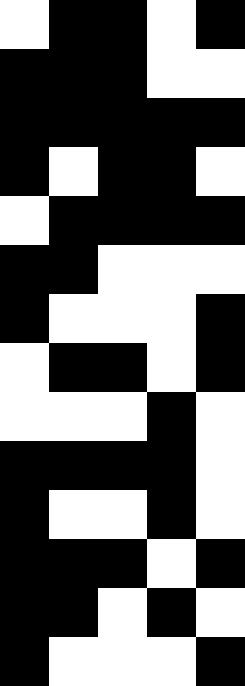[["white", "black", "black", "white", "black"], ["black", "black", "black", "white", "white"], ["black", "black", "black", "black", "black"], ["black", "white", "black", "black", "white"], ["white", "black", "black", "black", "black"], ["black", "black", "white", "white", "white"], ["black", "white", "white", "white", "black"], ["white", "black", "black", "white", "black"], ["white", "white", "white", "black", "white"], ["black", "black", "black", "black", "white"], ["black", "white", "white", "black", "white"], ["black", "black", "black", "white", "black"], ["black", "black", "white", "black", "white"], ["black", "white", "white", "white", "black"]]